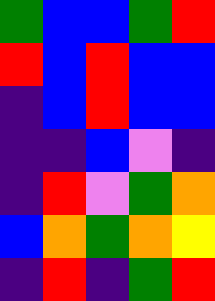[["green", "blue", "blue", "green", "red"], ["red", "blue", "red", "blue", "blue"], ["indigo", "blue", "red", "blue", "blue"], ["indigo", "indigo", "blue", "violet", "indigo"], ["indigo", "red", "violet", "green", "orange"], ["blue", "orange", "green", "orange", "yellow"], ["indigo", "red", "indigo", "green", "red"]]